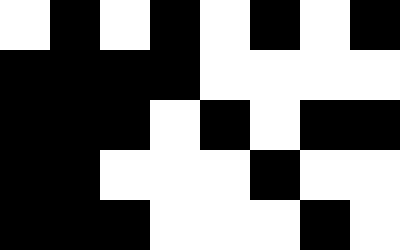[["white", "black", "white", "black", "white", "black", "white", "black"], ["black", "black", "black", "black", "white", "white", "white", "white"], ["black", "black", "black", "white", "black", "white", "black", "black"], ["black", "black", "white", "white", "white", "black", "white", "white"], ["black", "black", "black", "white", "white", "white", "black", "white"]]